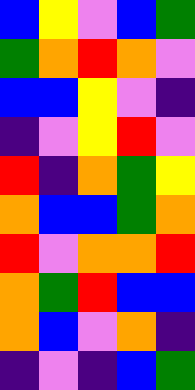[["blue", "yellow", "violet", "blue", "green"], ["green", "orange", "red", "orange", "violet"], ["blue", "blue", "yellow", "violet", "indigo"], ["indigo", "violet", "yellow", "red", "violet"], ["red", "indigo", "orange", "green", "yellow"], ["orange", "blue", "blue", "green", "orange"], ["red", "violet", "orange", "orange", "red"], ["orange", "green", "red", "blue", "blue"], ["orange", "blue", "violet", "orange", "indigo"], ["indigo", "violet", "indigo", "blue", "green"]]